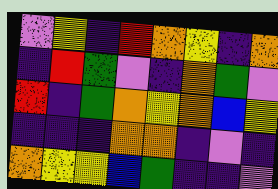[["violet", "yellow", "indigo", "red", "orange", "yellow", "indigo", "orange"], ["indigo", "red", "green", "violet", "indigo", "orange", "green", "violet"], ["red", "indigo", "green", "orange", "yellow", "orange", "blue", "yellow"], ["indigo", "indigo", "indigo", "orange", "orange", "indigo", "violet", "indigo"], ["orange", "yellow", "yellow", "blue", "green", "indigo", "indigo", "violet"]]